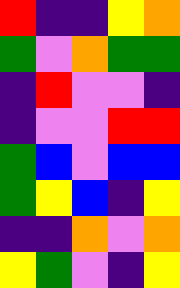[["red", "indigo", "indigo", "yellow", "orange"], ["green", "violet", "orange", "green", "green"], ["indigo", "red", "violet", "violet", "indigo"], ["indigo", "violet", "violet", "red", "red"], ["green", "blue", "violet", "blue", "blue"], ["green", "yellow", "blue", "indigo", "yellow"], ["indigo", "indigo", "orange", "violet", "orange"], ["yellow", "green", "violet", "indigo", "yellow"]]